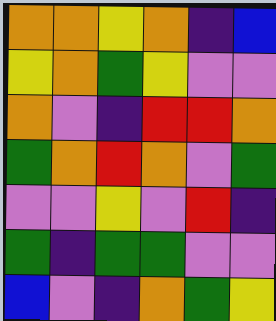[["orange", "orange", "yellow", "orange", "indigo", "blue"], ["yellow", "orange", "green", "yellow", "violet", "violet"], ["orange", "violet", "indigo", "red", "red", "orange"], ["green", "orange", "red", "orange", "violet", "green"], ["violet", "violet", "yellow", "violet", "red", "indigo"], ["green", "indigo", "green", "green", "violet", "violet"], ["blue", "violet", "indigo", "orange", "green", "yellow"]]